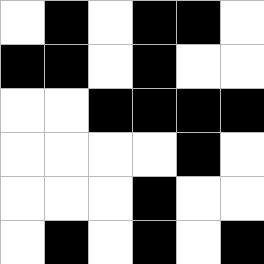[["white", "black", "white", "black", "black", "white"], ["black", "black", "white", "black", "white", "white"], ["white", "white", "black", "black", "black", "black"], ["white", "white", "white", "white", "black", "white"], ["white", "white", "white", "black", "white", "white"], ["white", "black", "white", "black", "white", "black"]]